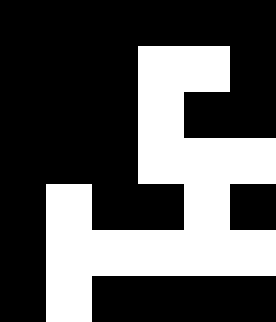[["black", "black", "black", "black", "black", "black"], ["black", "black", "black", "white", "white", "black"], ["black", "black", "black", "white", "black", "black"], ["black", "black", "black", "white", "white", "white"], ["black", "white", "black", "black", "white", "black"], ["black", "white", "white", "white", "white", "white"], ["black", "white", "black", "black", "black", "black"]]